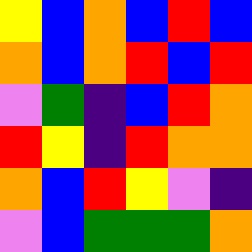[["yellow", "blue", "orange", "blue", "red", "blue"], ["orange", "blue", "orange", "red", "blue", "red"], ["violet", "green", "indigo", "blue", "red", "orange"], ["red", "yellow", "indigo", "red", "orange", "orange"], ["orange", "blue", "red", "yellow", "violet", "indigo"], ["violet", "blue", "green", "green", "green", "orange"]]